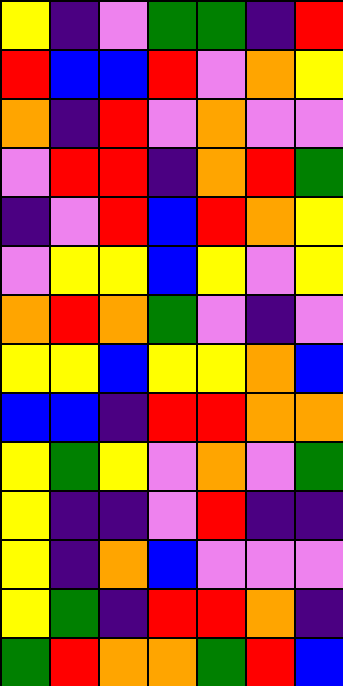[["yellow", "indigo", "violet", "green", "green", "indigo", "red"], ["red", "blue", "blue", "red", "violet", "orange", "yellow"], ["orange", "indigo", "red", "violet", "orange", "violet", "violet"], ["violet", "red", "red", "indigo", "orange", "red", "green"], ["indigo", "violet", "red", "blue", "red", "orange", "yellow"], ["violet", "yellow", "yellow", "blue", "yellow", "violet", "yellow"], ["orange", "red", "orange", "green", "violet", "indigo", "violet"], ["yellow", "yellow", "blue", "yellow", "yellow", "orange", "blue"], ["blue", "blue", "indigo", "red", "red", "orange", "orange"], ["yellow", "green", "yellow", "violet", "orange", "violet", "green"], ["yellow", "indigo", "indigo", "violet", "red", "indigo", "indigo"], ["yellow", "indigo", "orange", "blue", "violet", "violet", "violet"], ["yellow", "green", "indigo", "red", "red", "orange", "indigo"], ["green", "red", "orange", "orange", "green", "red", "blue"]]